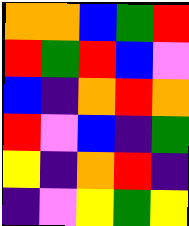[["orange", "orange", "blue", "green", "red"], ["red", "green", "red", "blue", "violet"], ["blue", "indigo", "orange", "red", "orange"], ["red", "violet", "blue", "indigo", "green"], ["yellow", "indigo", "orange", "red", "indigo"], ["indigo", "violet", "yellow", "green", "yellow"]]